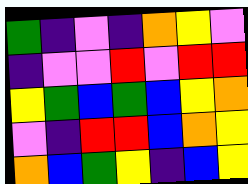[["green", "indigo", "violet", "indigo", "orange", "yellow", "violet"], ["indigo", "violet", "violet", "red", "violet", "red", "red"], ["yellow", "green", "blue", "green", "blue", "yellow", "orange"], ["violet", "indigo", "red", "red", "blue", "orange", "yellow"], ["orange", "blue", "green", "yellow", "indigo", "blue", "yellow"]]